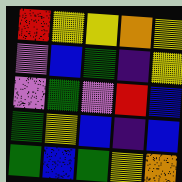[["red", "yellow", "yellow", "orange", "yellow"], ["violet", "blue", "green", "indigo", "yellow"], ["violet", "green", "violet", "red", "blue"], ["green", "yellow", "blue", "indigo", "blue"], ["green", "blue", "green", "yellow", "orange"]]